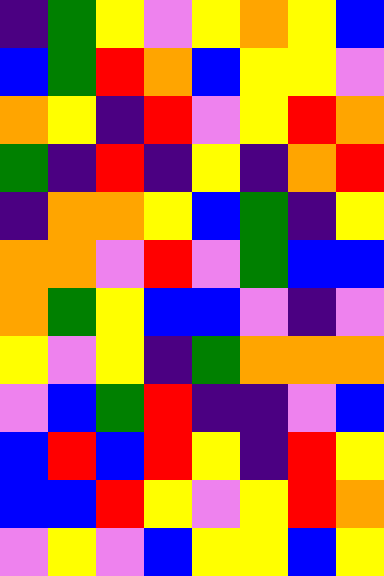[["indigo", "green", "yellow", "violet", "yellow", "orange", "yellow", "blue"], ["blue", "green", "red", "orange", "blue", "yellow", "yellow", "violet"], ["orange", "yellow", "indigo", "red", "violet", "yellow", "red", "orange"], ["green", "indigo", "red", "indigo", "yellow", "indigo", "orange", "red"], ["indigo", "orange", "orange", "yellow", "blue", "green", "indigo", "yellow"], ["orange", "orange", "violet", "red", "violet", "green", "blue", "blue"], ["orange", "green", "yellow", "blue", "blue", "violet", "indigo", "violet"], ["yellow", "violet", "yellow", "indigo", "green", "orange", "orange", "orange"], ["violet", "blue", "green", "red", "indigo", "indigo", "violet", "blue"], ["blue", "red", "blue", "red", "yellow", "indigo", "red", "yellow"], ["blue", "blue", "red", "yellow", "violet", "yellow", "red", "orange"], ["violet", "yellow", "violet", "blue", "yellow", "yellow", "blue", "yellow"]]